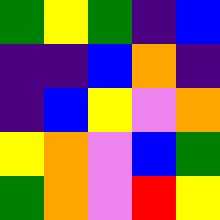[["green", "yellow", "green", "indigo", "blue"], ["indigo", "indigo", "blue", "orange", "indigo"], ["indigo", "blue", "yellow", "violet", "orange"], ["yellow", "orange", "violet", "blue", "green"], ["green", "orange", "violet", "red", "yellow"]]